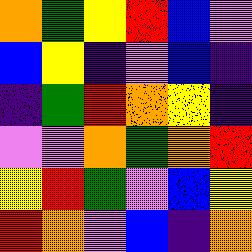[["orange", "green", "yellow", "red", "blue", "violet"], ["blue", "yellow", "indigo", "violet", "blue", "indigo"], ["indigo", "green", "red", "orange", "yellow", "indigo"], ["violet", "violet", "orange", "green", "orange", "red"], ["yellow", "red", "green", "violet", "blue", "yellow"], ["red", "orange", "violet", "blue", "indigo", "orange"]]